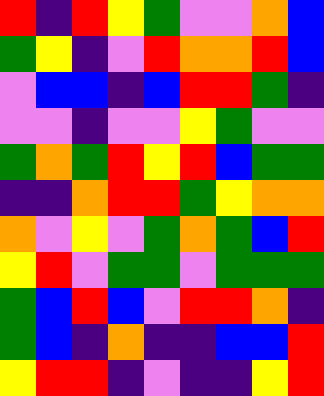[["red", "indigo", "red", "yellow", "green", "violet", "violet", "orange", "blue"], ["green", "yellow", "indigo", "violet", "red", "orange", "orange", "red", "blue"], ["violet", "blue", "blue", "indigo", "blue", "red", "red", "green", "indigo"], ["violet", "violet", "indigo", "violet", "violet", "yellow", "green", "violet", "violet"], ["green", "orange", "green", "red", "yellow", "red", "blue", "green", "green"], ["indigo", "indigo", "orange", "red", "red", "green", "yellow", "orange", "orange"], ["orange", "violet", "yellow", "violet", "green", "orange", "green", "blue", "red"], ["yellow", "red", "violet", "green", "green", "violet", "green", "green", "green"], ["green", "blue", "red", "blue", "violet", "red", "red", "orange", "indigo"], ["green", "blue", "indigo", "orange", "indigo", "indigo", "blue", "blue", "red"], ["yellow", "red", "red", "indigo", "violet", "indigo", "indigo", "yellow", "red"]]